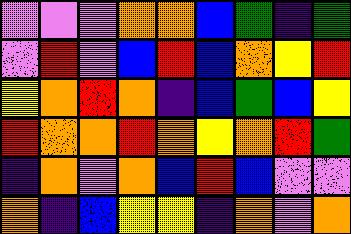[["violet", "violet", "violet", "orange", "orange", "blue", "green", "indigo", "green"], ["violet", "red", "violet", "blue", "red", "blue", "orange", "yellow", "red"], ["yellow", "orange", "red", "orange", "indigo", "blue", "green", "blue", "yellow"], ["red", "orange", "orange", "red", "orange", "yellow", "orange", "red", "green"], ["indigo", "orange", "violet", "orange", "blue", "red", "blue", "violet", "violet"], ["orange", "indigo", "blue", "yellow", "yellow", "indigo", "orange", "violet", "orange"]]